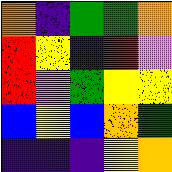[["orange", "indigo", "green", "green", "orange"], ["red", "yellow", "indigo", "red", "violet"], ["red", "violet", "green", "yellow", "yellow"], ["blue", "yellow", "blue", "orange", "green"], ["indigo", "indigo", "indigo", "yellow", "orange"]]